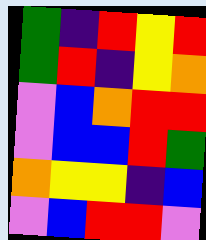[["green", "indigo", "red", "yellow", "red"], ["green", "red", "indigo", "yellow", "orange"], ["violet", "blue", "orange", "red", "red"], ["violet", "blue", "blue", "red", "green"], ["orange", "yellow", "yellow", "indigo", "blue"], ["violet", "blue", "red", "red", "violet"]]